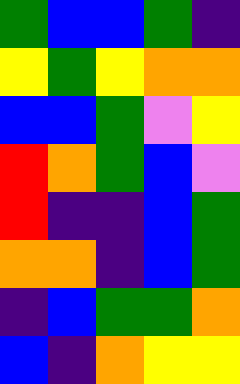[["green", "blue", "blue", "green", "indigo"], ["yellow", "green", "yellow", "orange", "orange"], ["blue", "blue", "green", "violet", "yellow"], ["red", "orange", "green", "blue", "violet"], ["red", "indigo", "indigo", "blue", "green"], ["orange", "orange", "indigo", "blue", "green"], ["indigo", "blue", "green", "green", "orange"], ["blue", "indigo", "orange", "yellow", "yellow"]]